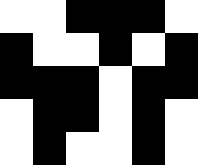[["white", "white", "black", "black", "black", "white"], ["black", "white", "white", "black", "white", "black"], ["black", "black", "black", "white", "black", "black"], ["white", "black", "black", "white", "black", "white"], ["white", "black", "white", "white", "black", "white"]]